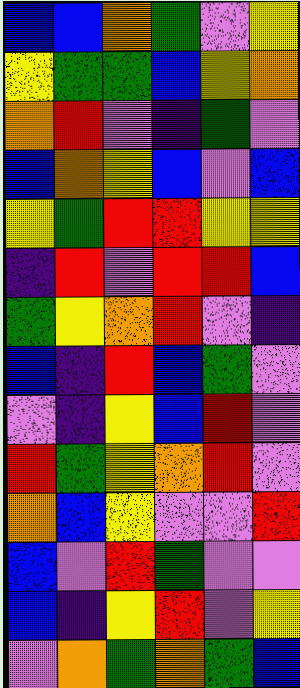[["blue", "blue", "orange", "green", "violet", "yellow"], ["yellow", "green", "green", "blue", "yellow", "orange"], ["orange", "red", "violet", "indigo", "green", "violet"], ["blue", "orange", "yellow", "blue", "violet", "blue"], ["yellow", "green", "red", "red", "yellow", "yellow"], ["indigo", "red", "violet", "red", "red", "blue"], ["green", "yellow", "orange", "red", "violet", "indigo"], ["blue", "indigo", "red", "blue", "green", "violet"], ["violet", "indigo", "yellow", "blue", "red", "violet"], ["red", "green", "yellow", "orange", "red", "violet"], ["orange", "blue", "yellow", "violet", "violet", "red"], ["blue", "violet", "red", "green", "violet", "violet"], ["blue", "indigo", "yellow", "red", "violet", "yellow"], ["violet", "orange", "green", "orange", "green", "blue"]]